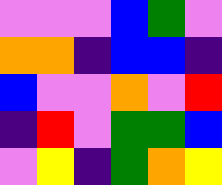[["violet", "violet", "violet", "blue", "green", "violet"], ["orange", "orange", "indigo", "blue", "blue", "indigo"], ["blue", "violet", "violet", "orange", "violet", "red"], ["indigo", "red", "violet", "green", "green", "blue"], ["violet", "yellow", "indigo", "green", "orange", "yellow"]]